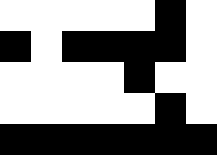[["white", "white", "white", "white", "white", "black", "white"], ["black", "white", "black", "black", "black", "black", "white"], ["white", "white", "white", "white", "black", "white", "white"], ["white", "white", "white", "white", "white", "black", "white"], ["black", "black", "black", "black", "black", "black", "black"]]